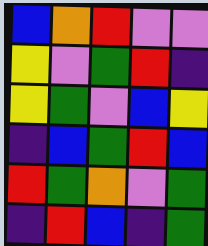[["blue", "orange", "red", "violet", "violet"], ["yellow", "violet", "green", "red", "indigo"], ["yellow", "green", "violet", "blue", "yellow"], ["indigo", "blue", "green", "red", "blue"], ["red", "green", "orange", "violet", "green"], ["indigo", "red", "blue", "indigo", "green"]]